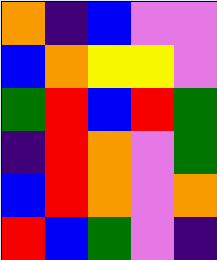[["orange", "indigo", "blue", "violet", "violet"], ["blue", "orange", "yellow", "yellow", "violet"], ["green", "red", "blue", "red", "green"], ["indigo", "red", "orange", "violet", "green"], ["blue", "red", "orange", "violet", "orange"], ["red", "blue", "green", "violet", "indigo"]]